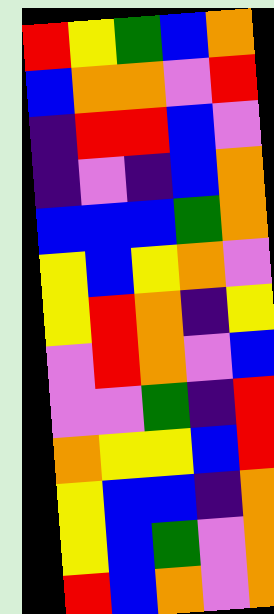[["red", "yellow", "green", "blue", "orange"], ["blue", "orange", "orange", "violet", "red"], ["indigo", "red", "red", "blue", "violet"], ["indigo", "violet", "indigo", "blue", "orange"], ["blue", "blue", "blue", "green", "orange"], ["yellow", "blue", "yellow", "orange", "violet"], ["yellow", "red", "orange", "indigo", "yellow"], ["violet", "red", "orange", "violet", "blue"], ["violet", "violet", "green", "indigo", "red"], ["orange", "yellow", "yellow", "blue", "red"], ["yellow", "blue", "blue", "indigo", "orange"], ["yellow", "blue", "green", "violet", "orange"], ["red", "blue", "orange", "violet", "orange"]]